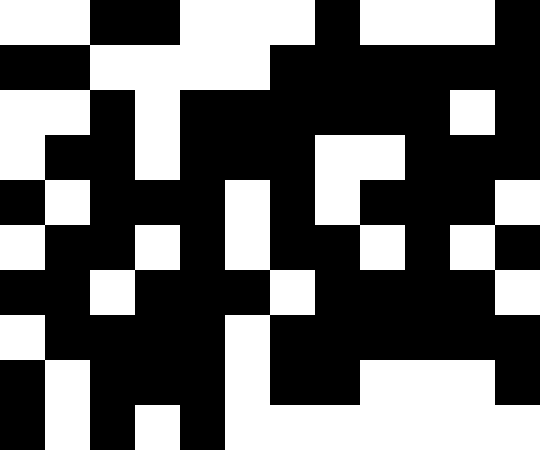[["white", "white", "black", "black", "white", "white", "white", "black", "white", "white", "white", "black"], ["black", "black", "white", "white", "white", "white", "black", "black", "black", "black", "black", "black"], ["white", "white", "black", "white", "black", "black", "black", "black", "black", "black", "white", "black"], ["white", "black", "black", "white", "black", "black", "black", "white", "white", "black", "black", "black"], ["black", "white", "black", "black", "black", "white", "black", "white", "black", "black", "black", "white"], ["white", "black", "black", "white", "black", "white", "black", "black", "white", "black", "white", "black"], ["black", "black", "white", "black", "black", "black", "white", "black", "black", "black", "black", "white"], ["white", "black", "black", "black", "black", "white", "black", "black", "black", "black", "black", "black"], ["black", "white", "black", "black", "black", "white", "black", "black", "white", "white", "white", "black"], ["black", "white", "black", "white", "black", "white", "white", "white", "white", "white", "white", "white"]]